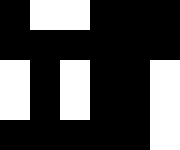[["black", "white", "white", "black", "black", "black"], ["black", "black", "black", "black", "black", "black"], ["white", "black", "white", "black", "black", "white"], ["white", "black", "white", "black", "black", "white"], ["black", "black", "black", "black", "black", "white"]]